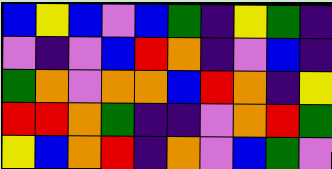[["blue", "yellow", "blue", "violet", "blue", "green", "indigo", "yellow", "green", "indigo"], ["violet", "indigo", "violet", "blue", "red", "orange", "indigo", "violet", "blue", "indigo"], ["green", "orange", "violet", "orange", "orange", "blue", "red", "orange", "indigo", "yellow"], ["red", "red", "orange", "green", "indigo", "indigo", "violet", "orange", "red", "green"], ["yellow", "blue", "orange", "red", "indigo", "orange", "violet", "blue", "green", "violet"]]